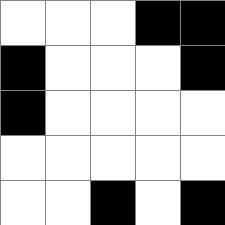[["white", "white", "white", "black", "black"], ["black", "white", "white", "white", "black"], ["black", "white", "white", "white", "white"], ["white", "white", "white", "white", "white"], ["white", "white", "black", "white", "black"]]